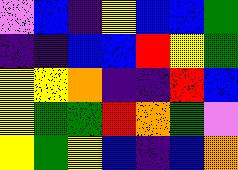[["violet", "blue", "indigo", "yellow", "blue", "blue", "green"], ["indigo", "indigo", "blue", "blue", "red", "yellow", "green"], ["yellow", "yellow", "orange", "indigo", "indigo", "red", "blue"], ["yellow", "green", "green", "red", "orange", "green", "violet"], ["yellow", "green", "yellow", "blue", "indigo", "blue", "orange"]]